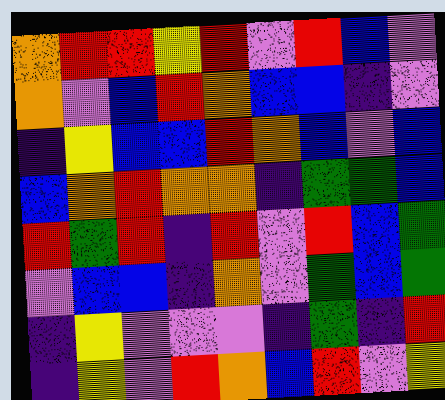[["orange", "red", "red", "yellow", "red", "violet", "red", "blue", "violet"], ["orange", "violet", "blue", "red", "orange", "blue", "blue", "indigo", "violet"], ["indigo", "yellow", "blue", "blue", "red", "orange", "blue", "violet", "blue"], ["blue", "orange", "red", "orange", "orange", "indigo", "green", "green", "blue"], ["red", "green", "red", "indigo", "red", "violet", "red", "blue", "green"], ["violet", "blue", "blue", "indigo", "orange", "violet", "green", "blue", "green"], ["indigo", "yellow", "violet", "violet", "violet", "indigo", "green", "indigo", "red"], ["indigo", "yellow", "violet", "red", "orange", "blue", "red", "violet", "yellow"]]